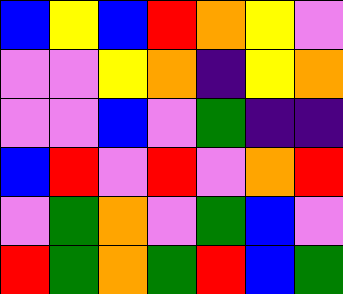[["blue", "yellow", "blue", "red", "orange", "yellow", "violet"], ["violet", "violet", "yellow", "orange", "indigo", "yellow", "orange"], ["violet", "violet", "blue", "violet", "green", "indigo", "indigo"], ["blue", "red", "violet", "red", "violet", "orange", "red"], ["violet", "green", "orange", "violet", "green", "blue", "violet"], ["red", "green", "orange", "green", "red", "blue", "green"]]